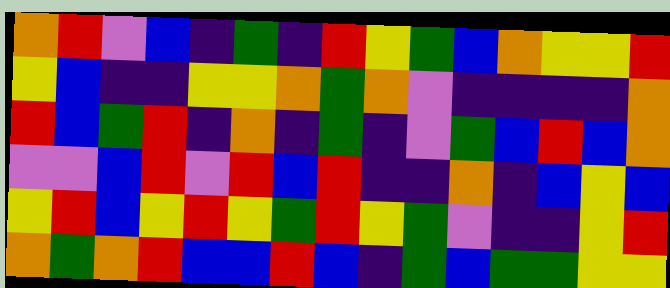[["orange", "red", "violet", "blue", "indigo", "green", "indigo", "red", "yellow", "green", "blue", "orange", "yellow", "yellow", "red"], ["yellow", "blue", "indigo", "indigo", "yellow", "yellow", "orange", "green", "orange", "violet", "indigo", "indigo", "indigo", "indigo", "orange"], ["red", "blue", "green", "red", "indigo", "orange", "indigo", "green", "indigo", "violet", "green", "blue", "red", "blue", "orange"], ["violet", "violet", "blue", "red", "violet", "red", "blue", "red", "indigo", "indigo", "orange", "indigo", "blue", "yellow", "blue"], ["yellow", "red", "blue", "yellow", "red", "yellow", "green", "red", "yellow", "green", "violet", "indigo", "indigo", "yellow", "red"], ["orange", "green", "orange", "red", "blue", "blue", "red", "blue", "indigo", "green", "blue", "green", "green", "yellow", "yellow"]]